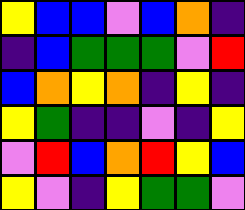[["yellow", "blue", "blue", "violet", "blue", "orange", "indigo"], ["indigo", "blue", "green", "green", "green", "violet", "red"], ["blue", "orange", "yellow", "orange", "indigo", "yellow", "indigo"], ["yellow", "green", "indigo", "indigo", "violet", "indigo", "yellow"], ["violet", "red", "blue", "orange", "red", "yellow", "blue"], ["yellow", "violet", "indigo", "yellow", "green", "green", "violet"]]